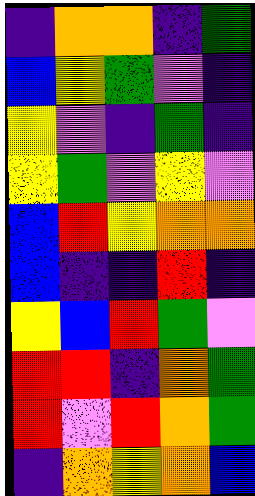[["indigo", "orange", "orange", "indigo", "green"], ["blue", "yellow", "green", "violet", "indigo"], ["yellow", "violet", "indigo", "green", "indigo"], ["yellow", "green", "violet", "yellow", "violet"], ["blue", "red", "yellow", "orange", "orange"], ["blue", "indigo", "indigo", "red", "indigo"], ["yellow", "blue", "red", "green", "violet"], ["red", "red", "indigo", "orange", "green"], ["red", "violet", "red", "orange", "green"], ["indigo", "orange", "yellow", "orange", "blue"]]